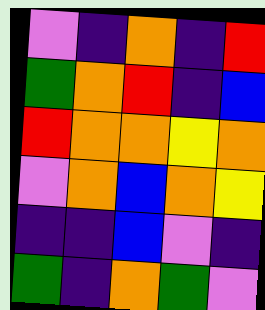[["violet", "indigo", "orange", "indigo", "red"], ["green", "orange", "red", "indigo", "blue"], ["red", "orange", "orange", "yellow", "orange"], ["violet", "orange", "blue", "orange", "yellow"], ["indigo", "indigo", "blue", "violet", "indigo"], ["green", "indigo", "orange", "green", "violet"]]